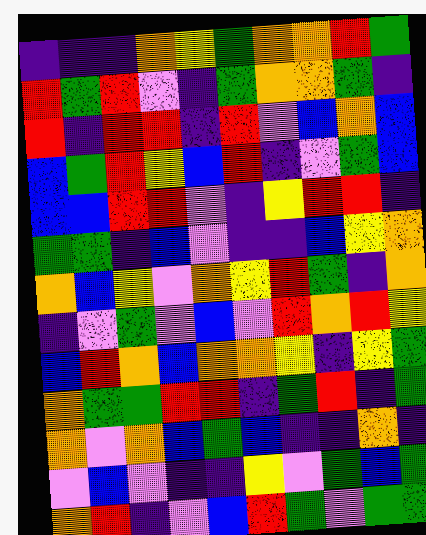[["indigo", "indigo", "indigo", "orange", "yellow", "green", "orange", "orange", "red", "green"], ["red", "green", "red", "violet", "indigo", "green", "orange", "orange", "green", "indigo"], ["red", "indigo", "red", "red", "indigo", "red", "violet", "blue", "orange", "blue"], ["blue", "green", "red", "yellow", "blue", "red", "indigo", "violet", "green", "blue"], ["blue", "blue", "red", "red", "violet", "indigo", "yellow", "red", "red", "indigo"], ["green", "green", "indigo", "blue", "violet", "indigo", "indigo", "blue", "yellow", "orange"], ["orange", "blue", "yellow", "violet", "orange", "yellow", "red", "green", "indigo", "orange"], ["indigo", "violet", "green", "violet", "blue", "violet", "red", "orange", "red", "yellow"], ["blue", "red", "orange", "blue", "orange", "orange", "yellow", "indigo", "yellow", "green"], ["orange", "green", "green", "red", "red", "indigo", "green", "red", "indigo", "green"], ["orange", "violet", "orange", "blue", "green", "blue", "indigo", "indigo", "orange", "indigo"], ["violet", "blue", "violet", "indigo", "indigo", "yellow", "violet", "green", "blue", "green"], ["orange", "red", "indigo", "violet", "blue", "red", "green", "violet", "green", "green"]]